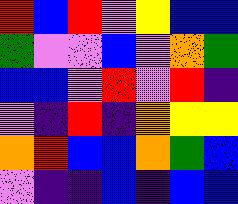[["red", "blue", "red", "violet", "yellow", "blue", "blue"], ["green", "violet", "violet", "blue", "violet", "orange", "green"], ["blue", "blue", "violet", "red", "violet", "red", "indigo"], ["violet", "indigo", "red", "indigo", "orange", "yellow", "yellow"], ["orange", "red", "blue", "blue", "orange", "green", "blue"], ["violet", "indigo", "indigo", "blue", "indigo", "blue", "blue"]]